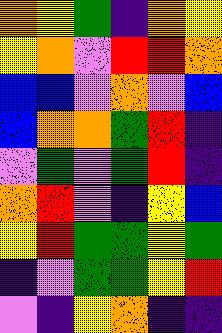[["orange", "yellow", "green", "indigo", "orange", "yellow"], ["yellow", "orange", "violet", "red", "red", "orange"], ["blue", "blue", "violet", "orange", "violet", "blue"], ["blue", "orange", "orange", "green", "red", "indigo"], ["violet", "green", "violet", "green", "red", "indigo"], ["orange", "red", "violet", "indigo", "yellow", "blue"], ["yellow", "red", "green", "green", "yellow", "green"], ["indigo", "violet", "green", "green", "yellow", "red"], ["violet", "indigo", "yellow", "orange", "indigo", "indigo"]]